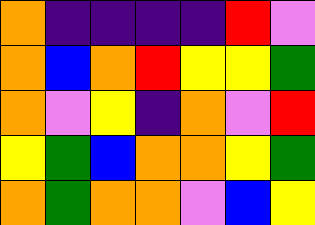[["orange", "indigo", "indigo", "indigo", "indigo", "red", "violet"], ["orange", "blue", "orange", "red", "yellow", "yellow", "green"], ["orange", "violet", "yellow", "indigo", "orange", "violet", "red"], ["yellow", "green", "blue", "orange", "orange", "yellow", "green"], ["orange", "green", "orange", "orange", "violet", "blue", "yellow"]]